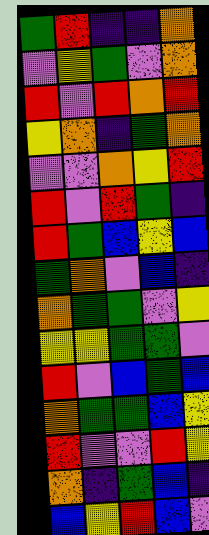[["green", "red", "indigo", "indigo", "orange"], ["violet", "yellow", "green", "violet", "orange"], ["red", "violet", "red", "orange", "red"], ["yellow", "orange", "indigo", "green", "orange"], ["violet", "violet", "orange", "yellow", "red"], ["red", "violet", "red", "green", "indigo"], ["red", "green", "blue", "yellow", "blue"], ["green", "orange", "violet", "blue", "indigo"], ["orange", "green", "green", "violet", "yellow"], ["yellow", "yellow", "green", "green", "violet"], ["red", "violet", "blue", "green", "blue"], ["orange", "green", "green", "blue", "yellow"], ["red", "violet", "violet", "red", "yellow"], ["orange", "indigo", "green", "blue", "indigo"], ["blue", "yellow", "red", "blue", "violet"]]